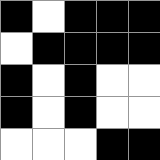[["black", "white", "black", "black", "black"], ["white", "black", "black", "black", "black"], ["black", "white", "black", "white", "white"], ["black", "white", "black", "white", "white"], ["white", "white", "white", "black", "black"]]